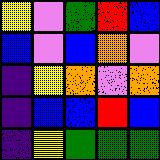[["yellow", "violet", "green", "red", "blue"], ["blue", "violet", "blue", "orange", "violet"], ["indigo", "yellow", "orange", "violet", "orange"], ["indigo", "blue", "blue", "red", "blue"], ["indigo", "yellow", "green", "green", "green"]]